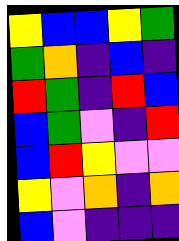[["yellow", "blue", "blue", "yellow", "green"], ["green", "orange", "indigo", "blue", "indigo"], ["red", "green", "indigo", "red", "blue"], ["blue", "green", "violet", "indigo", "red"], ["blue", "red", "yellow", "violet", "violet"], ["yellow", "violet", "orange", "indigo", "orange"], ["blue", "violet", "indigo", "indigo", "indigo"]]